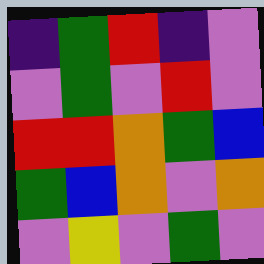[["indigo", "green", "red", "indigo", "violet"], ["violet", "green", "violet", "red", "violet"], ["red", "red", "orange", "green", "blue"], ["green", "blue", "orange", "violet", "orange"], ["violet", "yellow", "violet", "green", "violet"]]